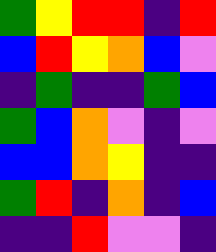[["green", "yellow", "red", "red", "indigo", "red"], ["blue", "red", "yellow", "orange", "blue", "violet"], ["indigo", "green", "indigo", "indigo", "green", "blue"], ["green", "blue", "orange", "violet", "indigo", "violet"], ["blue", "blue", "orange", "yellow", "indigo", "indigo"], ["green", "red", "indigo", "orange", "indigo", "blue"], ["indigo", "indigo", "red", "violet", "violet", "indigo"]]